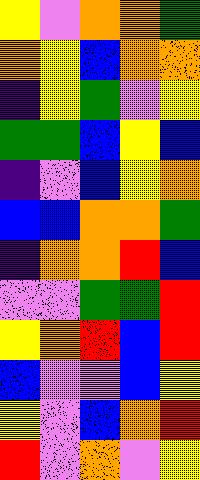[["yellow", "violet", "orange", "orange", "green"], ["orange", "yellow", "blue", "orange", "orange"], ["indigo", "yellow", "green", "violet", "yellow"], ["green", "green", "blue", "yellow", "blue"], ["indigo", "violet", "blue", "yellow", "orange"], ["blue", "blue", "orange", "orange", "green"], ["indigo", "orange", "orange", "red", "blue"], ["violet", "violet", "green", "green", "red"], ["yellow", "orange", "red", "blue", "red"], ["blue", "violet", "violet", "blue", "yellow"], ["yellow", "violet", "blue", "orange", "red"], ["red", "violet", "orange", "violet", "yellow"]]